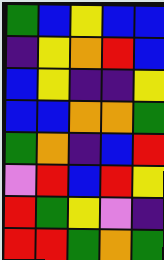[["green", "blue", "yellow", "blue", "blue"], ["indigo", "yellow", "orange", "red", "blue"], ["blue", "yellow", "indigo", "indigo", "yellow"], ["blue", "blue", "orange", "orange", "green"], ["green", "orange", "indigo", "blue", "red"], ["violet", "red", "blue", "red", "yellow"], ["red", "green", "yellow", "violet", "indigo"], ["red", "red", "green", "orange", "green"]]